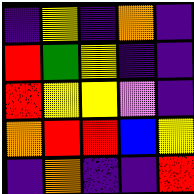[["indigo", "yellow", "indigo", "orange", "indigo"], ["red", "green", "yellow", "indigo", "indigo"], ["red", "yellow", "yellow", "violet", "indigo"], ["orange", "red", "red", "blue", "yellow"], ["indigo", "orange", "indigo", "indigo", "red"]]